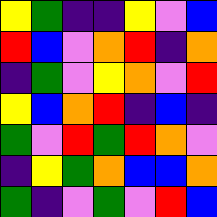[["yellow", "green", "indigo", "indigo", "yellow", "violet", "blue"], ["red", "blue", "violet", "orange", "red", "indigo", "orange"], ["indigo", "green", "violet", "yellow", "orange", "violet", "red"], ["yellow", "blue", "orange", "red", "indigo", "blue", "indigo"], ["green", "violet", "red", "green", "red", "orange", "violet"], ["indigo", "yellow", "green", "orange", "blue", "blue", "orange"], ["green", "indigo", "violet", "green", "violet", "red", "blue"]]